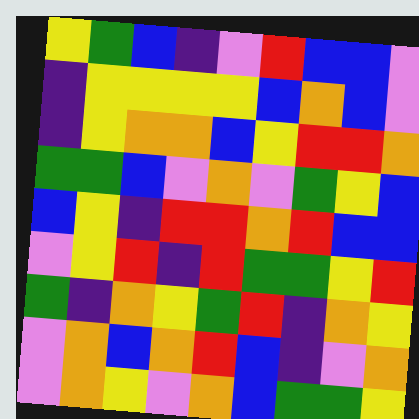[["yellow", "green", "blue", "indigo", "violet", "red", "blue", "blue", "violet"], ["indigo", "yellow", "yellow", "yellow", "yellow", "blue", "orange", "blue", "violet"], ["indigo", "yellow", "orange", "orange", "blue", "yellow", "red", "red", "orange"], ["green", "green", "blue", "violet", "orange", "violet", "green", "yellow", "blue"], ["blue", "yellow", "indigo", "red", "red", "orange", "red", "blue", "blue"], ["violet", "yellow", "red", "indigo", "red", "green", "green", "yellow", "red"], ["green", "indigo", "orange", "yellow", "green", "red", "indigo", "orange", "yellow"], ["violet", "orange", "blue", "orange", "red", "blue", "indigo", "violet", "orange"], ["violet", "orange", "yellow", "violet", "orange", "blue", "green", "green", "yellow"]]